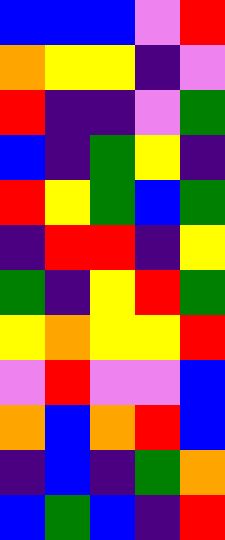[["blue", "blue", "blue", "violet", "red"], ["orange", "yellow", "yellow", "indigo", "violet"], ["red", "indigo", "indigo", "violet", "green"], ["blue", "indigo", "green", "yellow", "indigo"], ["red", "yellow", "green", "blue", "green"], ["indigo", "red", "red", "indigo", "yellow"], ["green", "indigo", "yellow", "red", "green"], ["yellow", "orange", "yellow", "yellow", "red"], ["violet", "red", "violet", "violet", "blue"], ["orange", "blue", "orange", "red", "blue"], ["indigo", "blue", "indigo", "green", "orange"], ["blue", "green", "blue", "indigo", "red"]]